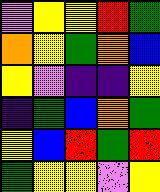[["violet", "yellow", "yellow", "red", "green"], ["orange", "yellow", "green", "orange", "blue"], ["yellow", "violet", "indigo", "indigo", "yellow"], ["indigo", "green", "blue", "orange", "green"], ["yellow", "blue", "red", "green", "red"], ["green", "yellow", "yellow", "violet", "yellow"]]